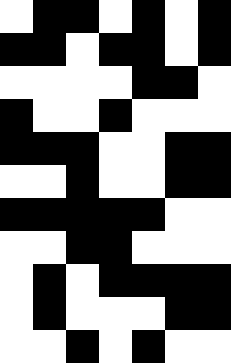[["white", "black", "black", "white", "black", "white", "black"], ["black", "black", "white", "black", "black", "white", "black"], ["white", "white", "white", "white", "black", "black", "white"], ["black", "white", "white", "black", "white", "white", "white"], ["black", "black", "black", "white", "white", "black", "black"], ["white", "white", "black", "white", "white", "black", "black"], ["black", "black", "black", "black", "black", "white", "white"], ["white", "white", "black", "black", "white", "white", "white"], ["white", "black", "white", "black", "black", "black", "black"], ["white", "black", "white", "white", "white", "black", "black"], ["white", "white", "black", "white", "black", "white", "white"]]